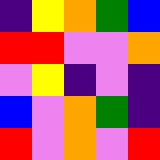[["indigo", "yellow", "orange", "green", "blue"], ["red", "red", "violet", "violet", "orange"], ["violet", "yellow", "indigo", "violet", "indigo"], ["blue", "violet", "orange", "green", "indigo"], ["red", "violet", "orange", "violet", "red"]]